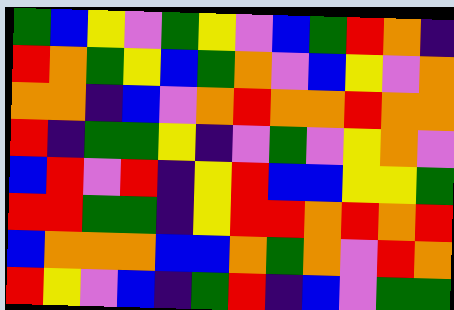[["green", "blue", "yellow", "violet", "green", "yellow", "violet", "blue", "green", "red", "orange", "indigo"], ["red", "orange", "green", "yellow", "blue", "green", "orange", "violet", "blue", "yellow", "violet", "orange"], ["orange", "orange", "indigo", "blue", "violet", "orange", "red", "orange", "orange", "red", "orange", "orange"], ["red", "indigo", "green", "green", "yellow", "indigo", "violet", "green", "violet", "yellow", "orange", "violet"], ["blue", "red", "violet", "red", "indigo", "yellow", "red", "blue", "blue", "yellow", "yellow", "green"], ["red", "red", "green", "green", "indigo", "yellow", "red", "red", "orange", "red", "orange", "red"], ["blue", "orange", "orange", "orange", "blue", "blue", "orange", "green", "orange", "violet", "red", "orange"], ["red", "yellow", "violet", "blue", "indigo", "green", "red", "indigo", "blue", "violet", "green", "green"]]